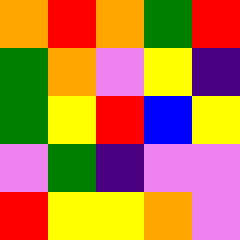[["orange", "red", "orange", "green", "red"], ["green", "orange", "violet", "yellow", "indigo"], ["green", "yellow", "red", "blue", "yellow"], ["violet", "green", "indigo", "violet", "violet"], ["red", "yellow", "yellow", "orange", "violet"]]